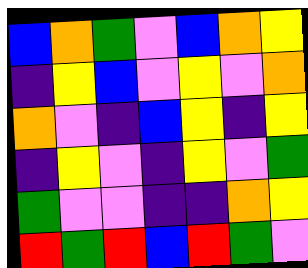[["blue", "orange", "green", "violet", "blue", "orange", "yellow"], ["indigo", "yellow", "blue", "violet", "yellow", "violet", "orange"], ["orange", "violet", "indigo", "blue", "yellow", "indigo", "yellow"], ["indigo", "yellow", "violet", "indigo", "yellow", "violet", "green"], ["green", "violet", "violet", "indigo", "indigo", "orange", "yellow"], ["red", "green", "red", "blue", "red", "green", "violet"]]